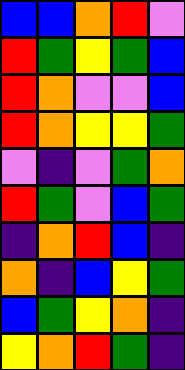[["blue", "blue", "orange", "red", "violet"], ["red", "green", "yellow", "green", "blue"], ["red", "orange", "violet", "violet", "blue"], ["red", "orange", "yellow", "yellow", "green"], ["violet", "indigo", "violet", "green", "orange"], ["red", "green", "violet", "blue", "green"], ["indigo", "orange", "red", "blue", "indigo"], ["orange", "indigo", "blue", "yellow", "green"], ["blue", "green", "yellow", "orange", "indigo"], ["yellow", "orange", "red", "green", "indigo"]]